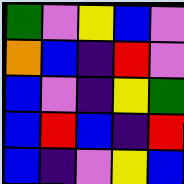[["green", "violet", "yellow", "blue", "violet"], ["orange", "blue", "indigo", "red", "violet"], ["blue", "violet", "indigo", "yellow", "green"], ["blue", "red", "blue", "indigo", "red"], ["blue", "indigo", "violet", "yellow", "blue"]]